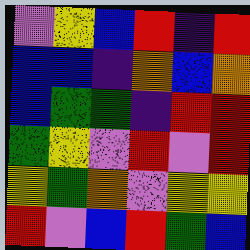[["violet", "yellow", "blue", "red", "indigo", "red"], ["blue", "blue", "indigo", "orange", "blue", "orange"], ["blue", "green", "green", "indigo", "red", "red"], ["green", "yellow", "violet", "red", "violet", "red"], ["yellow", "green", "orange", "violet", "yellow", "yellow"], ["red", "violet", "blue", "red", "green", "blue"]]